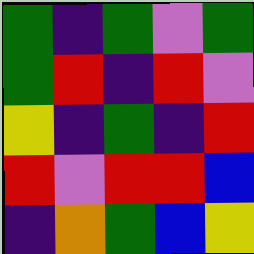[["green", "indigo", "green", "violet", "green"], ["green", "red", "indigo", "red", "violet"], ["yellow", "indigo", "green", "indigo", "red"], ["red", "violet", "red", "red", "blue"], ["indigo", "orange", "green", "blue", "yellow"]]